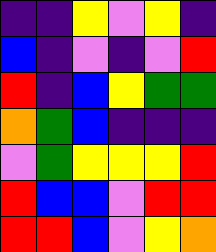[["indigo", "indigo", "yellow", "violet", "yellow", "indigo"], ["blue", "indigo", "violet", "indigo", "violet", "red"], ["red", "indigo", "blue", "yellow", "green", "green"], ["orange", "green", "blue", "indigo", "indigo", "indigo"], ["violet", "green", "yellow", "yellow", "yellow", "red"], ["red", "blue", "blue", "violet", "red", "red"], ["red", "red", "blue", "violet", "yellow", "orange"]]